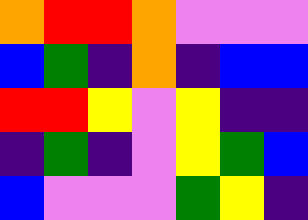[["orange", "red", "red", "orange", "violet", "violet", "violet"], ["blue", "green", "indigo", "orange", "indigo", "blue", "blue"], ["red", "red", "yellow", "violet", "yellow", "indigo", "indigo"], ["indigo", "green", "indigo", "violet", "yellow", "green", "blue"], ["blue", "violet", "violet", "violet", "green", "yellow", "indigo"]]